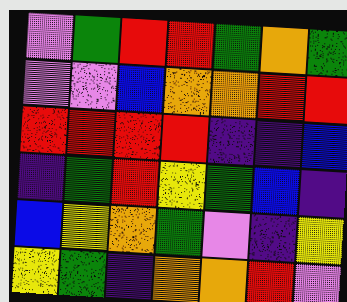[["violet", "green", "red", "red", "green", "orange", "green"], ["violet", "violet", "blue", "orange", "orange", "red", "red"], ["red", "red", "red", "red", "indigo", "indigo", "blue"], ["indigo", "green", "red", "yellow", "green", "blue", "indigo"], ["blue", "yellow", "orange", "green", "violet", "indigo", "yellow"], ["yellow", "green", "indigo", "orange", "orange", "red", "violet"]]